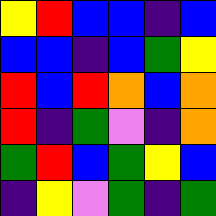[["yellow", "red", "blue", "blue", "indigo", "blue"], ["blue", "blue", "indigo", "blue", "green", "yellow"], ["red", "blue", "red", "orange", "blue", "orange"], ["red", "indigo", "green", "violet", "indigo", "orange"], ["green", "red", "blue", "green", "yellow", "blue"], ["indigo", "yellow", "violet", "green", "indigo", "green"]]